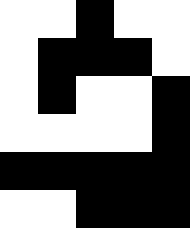[["white", "white", "black", "white", "white"], ["white", "black", "black", "black", "white"], ["white", "black", "white", "white", "black"], ["white", "white", "white", "white", "black"], ["black", "black", "black", "black", "black"], ["white", "white", "black", "black", "black"]]